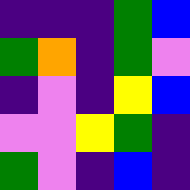[["indigo", "indigo", "indigo", "green", "blue"], ["green", "orange", "indigo", "green", "violet"], ["indigo", "violet", "indigo", "yellow", "blue"], ["violet", "violet", "yellow", "green", "indigo"], ["green", "violet", "indigo", "blue", "indigo"]]